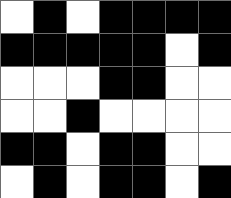[["white", "black", "white", "black", "black", "black", "black"], ["black", "black", "black", "black", "black", "white", "black"], ["white", "white", "white", "black", "black", "white", "white"], ["white", "white", "black", "white", "white", "white", "white"], ["black", "black", "white", "black", "black", "white", "white"], ["white", "black", "white", "black", "black", "white", "black"]]